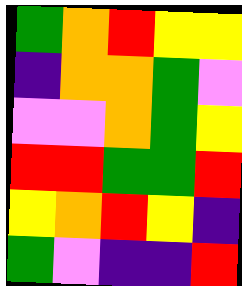[["green", "orange", "red", "yellow", "yellow"], ["indigo", "orange", "orange", "green", "violet"], ["violet", "violet", "orange", "green", "yellow"], ["red", "red", "green", "green", "red"], ["yellow", "orange", "red", "yellow", "indigo"], ["green", "violet", "indigo", "indigo", "red"]]